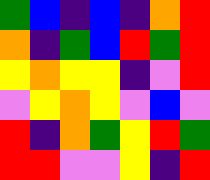[["green", "blue", "indigo", "blue", "indigo", "orange", "red"], ["orange", "indigo", "green", "blue", "red", "green", "red"], ["yellow", "orange", "yellow", "yellow", "indigo", "violet", "red"], ["violet", "yellow", "orange", "yellow", "violet", "blue", "violet"], ["red", "indigo", "orange", "green", "yellow", "red", "green"], ["red", "red", "violet", "violet", "yellow", "indigo", "red"]]